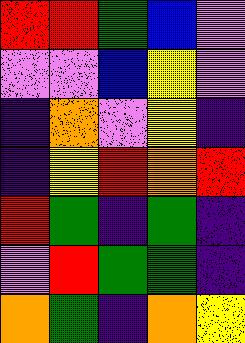[["red", "red", "green", "blue", "violet"], ["violet", "violet", "blue", "yellow", "violet"], ["indigo", "orange", "violet", "yellow", "indigo"], ["indigo", "yellow", "red", "orange", "red"], ["red", "green", "indigo", "green", "indigo"], ["violet", "red", "green", "green", "indigo"], ["orange", "green", "indigo", "orange", "yellow"]]